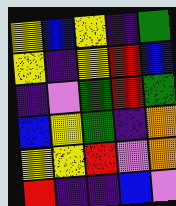[["yellow", "blue", "yellow", "indigo", "green"], ["yellow", "indigo", "yellow", "red", "blue"], ["indigo", "violet", "green", "red", "green"], ["blue", "yellow", "green", "indigo", "orange"], ["yellow", "yellow", "red", "violet", "orange"], ["red", "indigo", "indigo", "blue", "violet"]]